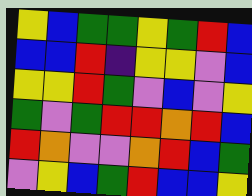[["yellow", "blue", "green", "green", "yellow", "green", "red", "blue"], ["blue", "blue", "red", "indigo", "yellow", "yellow", "violet", "blue"], ["yellow", "yellow", "red", "green", "violet", "blue", "violet", "yellow"], ["green", "violet", "green", "red", "red", "orange", "red", "blue"], ["red", "orange", "violet", "violet", "orange", "red", "blue", "green"], ["violet", "yellow", "blue", "green", "red", "blue", "blue", "yellow"]]